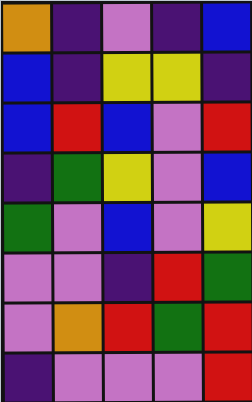[["orange", "indigo", "violet", "indigo", "blue"], ["blue", "indigo", "yellow", "yellow", "indigo"], ["blue", "red", "blue", "violet", "red"], ["indigo", "green", "yellow", "violet", "blue"], ["green", "violet", "blue", "violet", "yellow"], ["violet", "violet", "indigo", "red", "green"], ["violet", "orange", "red", "green", "red"], ["indigo", "violet", "violet", "violet", "red"]]